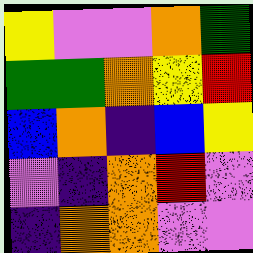[["yellow", "violet", "violet", "orange", "green"], ["green", "green", "orange", "yellow", "red"], ["blue", "orange", "indigo", "blue", "yellow"], ["violet", "indigo", "orange", "red", "violet"], ["indigo", "orange", "orange", "violet", "violet"]]